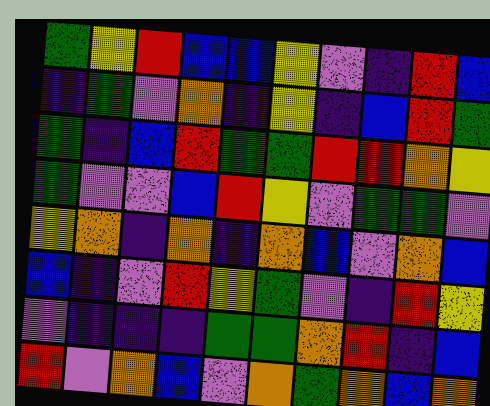[["green", "yellow", "red", "blue", "blue", "yellow", "violet", "indigo", "red", "blue"], ["indigo", "green", "violet", "orange", "indigo", "yellow", "indigo", "blue", "red", "green"], ["green", "indigo", "blue", "red", "green", "green", "red", "red", "orange", "yellow"], ["green", "violet", "violet", "blue", "red", "yellow", "violet", "green", "green", "violet"], ["yellow", "orange", "indigo", "orange", "indigo", "orange", "blue", "violet", "orange", "blue"], ["blue", "indigo", "violet", "red", "yellow", "green", "violet", "indigo", "red", "yellow"], ["violet", "indigo", "indigo", "indigo", "green", "green", "orange", "red", "indigo", "blue"], ["red", "violet", "orange", "blue", "violet", "orange", "green", "orange", "blue", "orange"]]